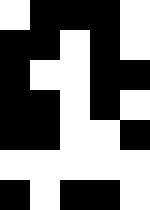[["white", "black", "black", "black", "white"], ["black", "black", "white", "black", "white"], ["black", "white", "white", "black", "black"], ["black", "black", "white", "black", "white"], ["black", "black", "white", "white", "black"], ["white", "white", "white", "white", "white"], ["black", "white", "black", "black", "white"]]